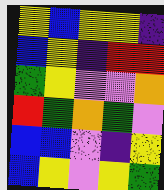[["yellow", "blue", "yellow", "yellow", "indigo"], ["blue", "yellow", "indigo", "red", "red"], ["green", "yellow", "violet", "violet", "orange"], ["red", "green", "orange", "green", "violet"], ["blue", "blue", "violet", "indigo", "yellow"], ["blue", "yellow", "violet", "yellow", "green"]]